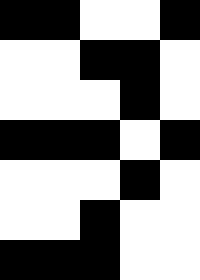[["black", "black", "white", "white", "black"], ["white", "white", "black", "black", "white"], ["white", "white", "white", "black", "white"], ["black", "black", "black", "white", "black"], ["white", "white", "white", "black", "white"], ["white", "white", "black", "white", "white"], ["black", "black", "black", "white", "white"]]